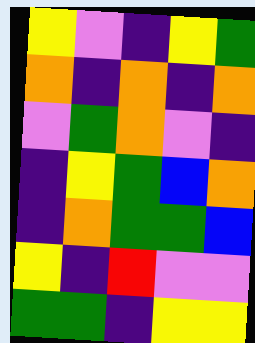[["yellow", "violet", "indigo", "yellow", "green"], ["orange", "indigo", "orange", "indigo", "orange"], ["violet", "green", "orange", "violet", "indigo"], ["indigo", "yellow", "green", "blue", "orange"], ["indigo", "orange", "green", "green", "blue"], ["yellow", "indigo", "red", "violet", "violet"], ["green", "green", "indigo", "yellow", "yellow"]]